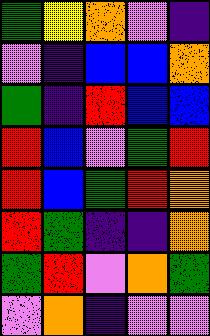[["green", "yellow", "orange", "violet", "indigo"], ["violet", "indigo", "blue", "blue", "orange"], ["green", "indigo", "red", "blue", "blue"], ["red", "blue", "violet", "green", "red"], ["red", "blue", "green", "red", "orange"], ["red", "green", "indigo", "indigo", "orange"], ["green", "red", "violet", "orange", "green"], ["violet", "orange", "indigo", "violet", "violet"]]